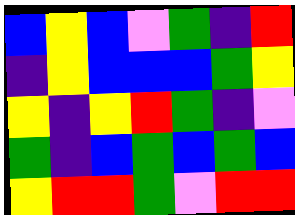[["blue", "yellow", "blue", "violet", "green", "indigo", "red"], ["indigo", "yellow", "blue", "blue", "blue", "green", "yellow"], ["yellow", "indigo", "yellow", "red", "green", "indigo", "violet"], ["green", "indigo", "blue", "green", "blue", "green", "blue"], ["yellow", "red", "red", "green", "violet", "red", "red"]]